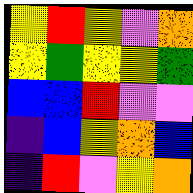[["yellow", "red", "yellow", "violet", "orange"], ["yellow", "green", "yellow", "yellow", "green"], ["blue", "blue", "red", "violet", "violet"], ["indigo", "blue", "yellow", "orange", "blue"], ["indigo", "red", "violet", "yellow", "orange"]]